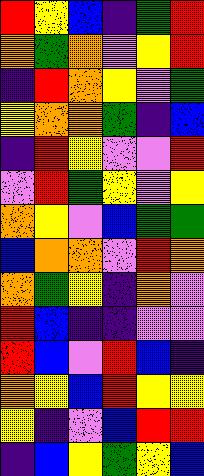[["red", "yellow", "blue", "indigo", "green", "red"], ["orange", "green", "orange", "violet", "yellow", "red"], ["indigo", "red", "orange", "yellow", "violet", "green"], ["yellow", "orange", "orange", "green", "indigo", "blue"], ["indigo", "red", "yellow", "violet", "violet", "red"], ["violet", "red", "green", "yellow", "violet", "yellow"], ["orange", "yellow", "violet", "blue", "green", "green"], ["blue", "orange", "orange", "violet", "red", "orange"], ["orange", "green", "yellow", "indigo", "orange", "violet"], ["red", "blue", "indigo", "indigo", "violet", "violet"], ["red", "blue", "violet", "red", "blue", "indigo"], ["orange", "yellow", "blue", "red", "yellow", "yellow"], ["yellow", "indigo", "violet", "blue", "red", "red"], ["indigo", "blue", "yellow", "green", "yellow", "blue"]]